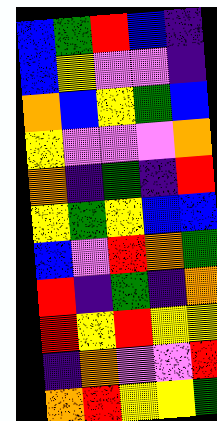[["blue", "green", "red", "blue", "indigo"], ["blue", "yellow", "violet", "violet", "indigo"], ["orange", "blue", "yellow", "green", "blue"], ["yellow", "violet", "violet", "violet", "orange"], ["orange", "indigo", "green", "indigo", "red"], ["yellow", "green", "yellow", "blue", "blue"], ["blue", "violet", "red", "orange", "green"], ["red", "indigo", "green", "indigo", "orange"], ["red", "yellow", "red", "yellow", "yellow"], ["indigo", "orange", "violet", "violet", "red"], ["orange", "red", "yellow", "yellow", "green"]]